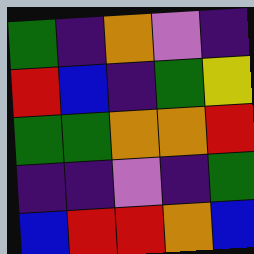[["green", "indigo", "orange", "violet", "indigo"], ["red", "blue", "indigo", "green", "yellow"], ["green", "green", "orange", "orange", "red"], ["indigo", "indigo", "violet", "indigo", "green"], ["blue", "red", "red", "orange", "blue"]]